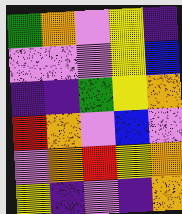[["green", "orange", "violet", "yellow", "indigo"], ["violet", "violet", "violet", "yellow", "blue"], ["indigo", "indigo", "green", "yellow", "orange"], ["red", "orange", "violet", "blue", "violet"], ["violet", "orange", "red", "yellow", "orange"], ["yellow", "indigo", "violet", "indigo", "orange"]]